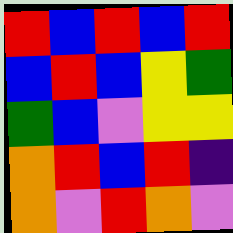[["red", "blue", "red", "blue", "red"], ["blue", "red", "blue", "yellow", "green"], ["green", "blue", "violet", "yellow", "yellow"], ["orange", "red", "blue", "red", "indigo"], ["orange", "violet", "red", "orange", "violet"]]